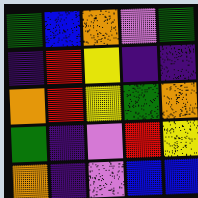[["green", "blue", "orange", "violet", "green"], ["indigo", "red", "yellow", "indigo", "indigo"], ["orange", "red", "yellow", "green", "orange"], ["green", "indigo", "violet", "red", "yellow"], ["orange", "indigo", "violet", "blue", "blue"]]